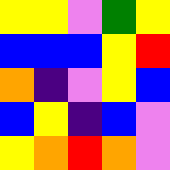[["yellow", "yellow", "violet", "green", "yellow"], ["blue", "blue", "blue", "yellow", "red"], ["orange", "indigo", "violet", "yellow", "blue"], ["blue", "yellow", "indigo", "blue", "violet"], ["yellow", "orange", "red", "orange", "violet"]]